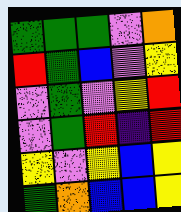[["green", "green", "green", "violet", "orange"], ["red", "green", "blue", "violet", "yellow"], ["violet", "green", "violet", "yellow", "red"], ["violet", "green", "red", "indigo", "red"], ["yellow", "violet", "yellow", "blue", "yellow"], ["green", "orange", "blue", "blue", "yellow"]]